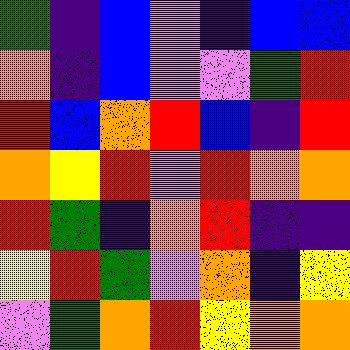[["green", "indigo", "blue", "violet", "indigo", "blue", "blue"], ["orange", "indigo", "blue", "violet", "violet", "green", "red"], ["red", "blue", "orange", "red", "blue", "indigo", "red"], ["orange", "yellow", "red", "violet", "red", "orange", "orange"], ["red", "green", "indigo", "orange", "red", "indigo", "indigo"], ["yellow", "red", "green", "violet", "orange", "indigo", "yellow"], ["violet", "green", "orange", "red", "yellow", "orange", "orange"]]